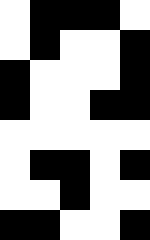[["white", "black", "black", "black", "white"], ["white", "black", "white", "white", "black"], ["black", "white", "white", "white", "black"], ["black", "white", "white", "black", "black"], ["white", "white", "white", "white", "white"], ["white", "black", "black", "white", "black"], ["white", "white", "black", "white", "white"], ["black", "black", "white", "white", "black"]]